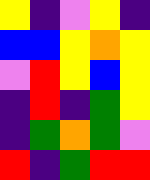[["yellow", "indigo", "violet", "yellow", "indigo"], ["blue", "blue", "yellow", "orange", "yellow"], ["violet", "red", "yellow", "blue", "yellow"], ["indigo", "red", "indigo", "green", "yellow"], ["indigo", "green", "orange", "green", "violet"], ["red", "indigo", "green", "red", "red"]]